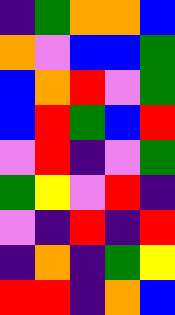[["indigo", "green", "orange", "orange", "blue"], ["orange", "violet", "blue", "blue", "green"], ["blue", "orange", "red", "violet", "green"], ["blue", "red", "green", "blue", "red"], ["violet", "red", "indigo", "violet", "green"], ["green", "yellow", "violet", "red", "indigo"], ["violet", "indigo", "red", "indigo", "red"], ["indigo", "orange", "indigo", "green", "yellow"], ["red", "red", "indigo", "orange", "blue"]]